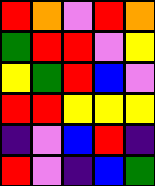[["red", "orange", "violet", "red", "orange"], ["green", "red", "red", "violet", "yellow"], ["yellow", "green", "red", "blue", "violet"], ["red", "red", "yellow", "yellow", "yellow"], ["indigo", "violet", "blue", "red", "indigo"], ["red", "violet", "indigo", "blue", "green"]]